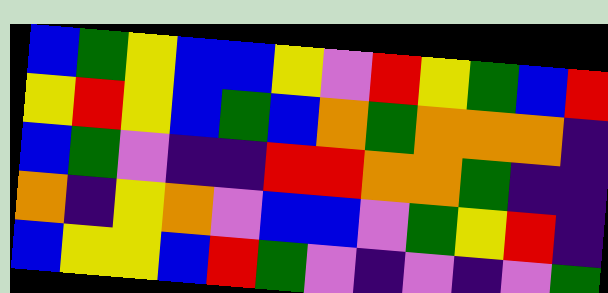[["blue", "green", "yellow", "blue", "blue", "yellow", "violet", "red", "yellow", "green", "blue", "red"], ["yellow", "red", "yellow", "blue", "green", "blue", "orange", "green", "orange", "orange", "orange", "indigo"], ["blue", "green", "violet", "indigo", "indigo", "red", "red", "orange", "orange", "green", "indigo", "indigo"], ["orange", "indigo", "yellow", "orange", "violet", "blue", "blue", "violet", "green", "yellow", "red", "indigo"], ["blue", "yellow", "yellow", "blue", "red", "green", "violet", "indigo", "violet", "indigo", "violet", "green"]]